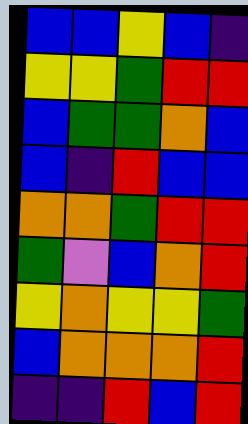[["blue", "blue", "yellow", "blue", "indigo"], ["yellow", "yellow", "green", "red", "red"], ["blue", "green", "green", "orange", "blue"], ["blue", "indigo", "red", "blue", "blue"], ["orange", "orange", "green", "red", "red"], ["green", "violet", "blue", "orange", "red"], ["yellow", "orange", "yellow", "yellow", "green"], ["blue", "orange", "orange", "orange", "red"], ["indigo", "indigo", "red", "blue", "red"]]